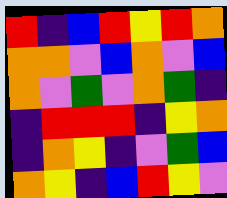[["red", "indigo", "blue", "red", "yellow", "red", "orange"], ["orange", "orange", "violet", "blue", "orange", "violet", "blue"], ["orange", "violet", "green", "violet", "orange", "green", "indigo"], ["indigo", "red", "red", "red", "indigo", "yellow", "orange"], ["indigo", "orange", "yellow", "indigo", "violet", "green", "blue"], ["orange", "yellow", "indigo", "blue", "red", "yellow", "violet"]]